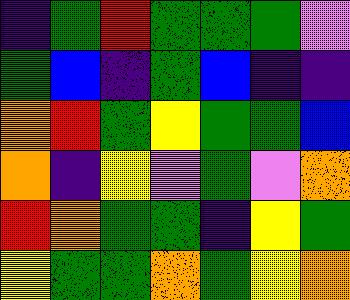[["indigo", "green", "red", "green", "green", "green", "violet"], ["green", "blue", "indigo", "green", "blue", "indigo", "indigo"], ["orange", "red", "green", "yellow", "green", "green", "blue"], ["orange", "indigo", "yellow", "violet", "green", "violet", "orange"], ["red", "orange", "green", "green", "indigo", "yellow", "green"], ["yellow", "green", "green", "orange", "green", "yellow", "orange"]]